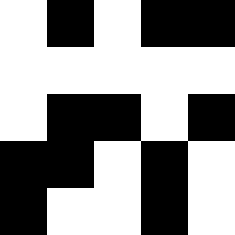[["white", "black", "white", "black", "black"], ["white", "white", "white", "white", "white"], ["white", "black", "black", "white", "black"], ["black", "black", "white", "black", "white"], ["black", "white", "white", "black", "white"]]